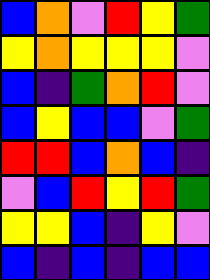[["blue", "orange", "violet", "red", "yellow", "green"], ["yellow", "orange", "yellow", "yellow", "yellow", "violet"], ["blue", "indigo", "green", "orange", "red", "violet"], ["blue", "yellow", "blue", "blue", "violet", "green"], ["red", "red", "blue", "orange", "blue", "indigo"], ["violet", "blue", "red", "yellow", "red", "green"], ["yellow", "yellow", "blue", "indigo", "yellow", "violet"], ["blue", "indigo", "blue", "indigo", "blue", "blue"]]